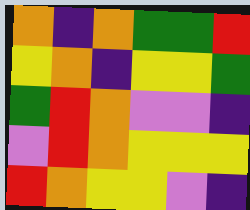[["orange", "indigo", "orange", "green", "green", "red"], ["yellow", "orange", "indigo", "yellow", "yellow", "green"], ["green", "red", "orange", "violet", "violet", "indigo"], ["violet", "red", "orange", "yellow", "yellow", "yellow"], ["red", "orange", "yellow", "yellow", "violet", "indigo"]]